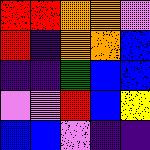[["red", "red", "orange", "orange", "violet"], ["red", "indigo", "orange", "orange", "blue"], ["indigo", "indigo", "green", "blue", "blue"], ["violet", "violet", "red", "blue", "yellow"], ["blue", "blue", "violet", "indigo", "indigo"]]